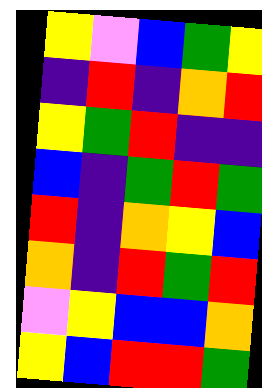[["yellow", "violet", "blue", "green", "yellow"], ["indigo", "red", "indigo", "orange", "red"], ["yellow", "green", "red", "indigo", "indigo"], ["blue", "indigo", "green", "red", "green"], ["red", "indigo", "orange", "yellow", "blue"], ["orange", "indigo", "red", "green", "red"], ["violet", "yellow", "blue", "blue", "orange"], ["yellow", "blue", "red", "red", "green"]]